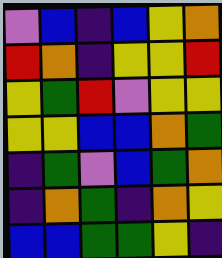[["violet", "blue", "indigo", "blue", "yellow", "orange"], ["red", "orange", "indigo", "yellow", "yellow", "red"], ["yellow", "green", "red", "violet", "yellow", "yellow"], ["yellow", "yellow", "blue", "blue", "orange", "green"], ["indigo", "green", "violet", "blue", "green", "orange"], ["indigo", "orange", "green", "indigo", "orange", "yellow"], ["blue", "blue", "green", "green", "yellow", "indigo"]]